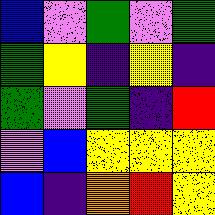[["blue", "violet", "green", "violet", "green"], ["green", "yellow", "indigo", "yellow", "indigo"], ["green", "violet", "green", "indigo", "red"], ["violet", "blue", "yellow", "yellow", "yellow"], ["blue", "indigo", "orange", "red", "yellow"]]